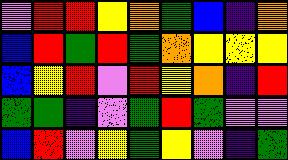[["violet", "red", "red", "yellow", "orange", "green", "blue", "indigo", "orange"], ["blue", "red", "green", "red", "green", "orange", "yellow", "yellow", "yellow"], ["blue", "yellow", "red", "violet", "red", "yellow", "orange", "indigo", "red"], ["green", "green", "indigo", "violet", "green", "red", "green", "violet", "violet"], ["blue", "red", "violet", "yellow", "green", "yellow", "violet", "indigo", "green"]]